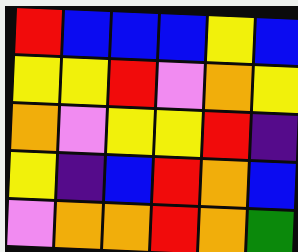[["red", "blue", "blue", "blue", "yellow", "blue"], ["yellow", "yellow", "red", "violet", "orange", "yellow"], ["orange", "violet", "yellow", "yellow", "red", "indigo"], ["yellow", "indigo", "blue", "red", "orange", "blue"], ["violet", "orange", "orange", "red", "orange", "green"]]